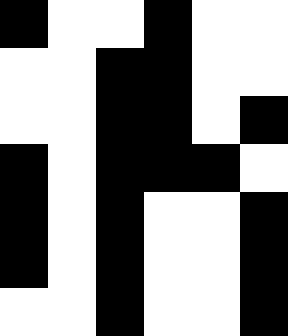[["black", "white", "white", "black", "white", "white"], ["white", "white", "black", "black", "white", "white"], ["white", "white", "black", "black", "white", "black"], ["black", "white", "black", "black", "black", "white"], ["black", "white", "black", "white", "white", "black"], ["black", "white", "black", "white", "white", "black"], ["white", "white", "black", "white", "white", "black"]]